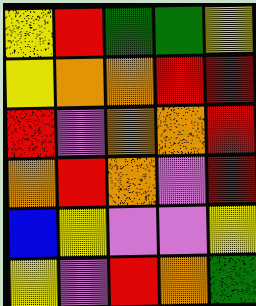[["yellow", "red", "green", "green", "yellow"], ["yellow", "orange", "orange", "red", "red"], ["red", "violet", "orange", "orange", "red"], ["orange", "red", "orange", "violet", "red"], ["blue", "yellow", "violet", "violet", "yellow"], ["yellow", "violet", "red", "orange", "green"]]